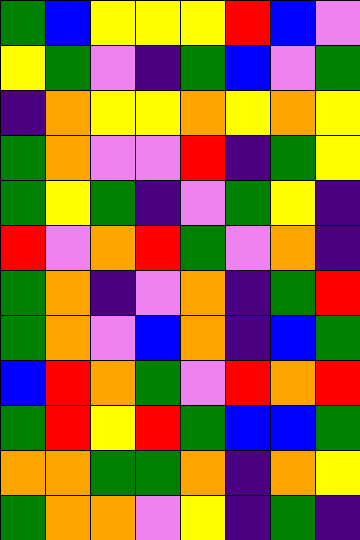[["green", "blue", "yellow", "yellow", "yellow", "red", "blue", "violet"], ["yellow", "green", "violet", "indigo", "green", "blue", "violet", "green"], ["indigo", "orange", "yellow", "yellow", "orange", "yellow", "orange", "yellow"], ["green", "orange", "violet", "violet", "red", "indigo", "green", "yellow"], ["green", "yellow", "green", "indigo", "violet", "green", "yellow", "indigo"], ["red", "violet", "orange", "red", "green", "violet", "orange", "indigo"], ["green", "orange", "indigo", "violet", "orange", "indigo", "green", "red"], ["green", "orange", "violet", "blue", "orange", "indigo", "blue", "green"], ["blue", "red", "orange", "green", "violet", "red", "orange", "red"], ["green", "red", "yellow", "red", "green", "blue", "blue", "green"], ["orange", "orange", "green", "green", "orange", "indigo", "orange", "yellow"], ["green", "orange", "orange", "violet", "yellow", "indigo", "green", "indigo"]]